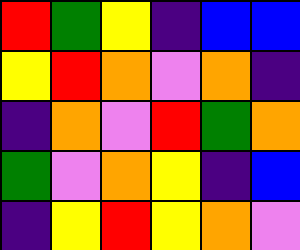[["red", "green", "yellow", "indigo", "blue", "blue"], ["yellow", "red", "orange", "violet", "orange", "indigo"], ["indigo", "orange", "violet", "red", "green", "orange"], ["green", "violet", "orange", "yellow", "indigo", "blue"], ["indigo", "yellow", "red", "yellow", "orange", "violet"]]